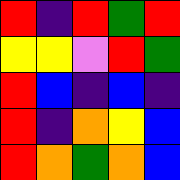[["red", "indigo", "red", "green", "red"], ["yellow", "yellow", "violet", "red", "green"], ["red", "blue", "indigo", "blue", "indigo"], ["red", "indigo", "orange", "yellow", "blue"], ["red", "orange", "green", "orange", "blue"]]